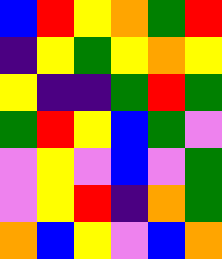[["blue", "red", "yellow", "orange", "green", "red"], ["indigo", "yellow", "green", "yellow", "orange", "yellow"], ["yellow", "indigo", "indigo", "green", "red", "green"], ["green", "red", "yellow", "blue", "green", "violet"], ["violet", "yellow", "violet", "blue", "violet", "green"], ["violet", "yellow", "red", "indigo", "orange", "green"], ["orange", "blue", "yellow", "violet", "blue", "orange"]]